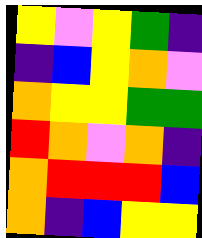[["yellow", "violet", "yellow", "green", "indigo"], ["indigo", "blue", "yellow", "orange", "violet"], ["orange", "yellow", "yellow", "green", "green"], ["red", "orange", "violet", "orange", "indigo"], ["orange", "red", "red", "red", "blue"], ["orange", "indigo", "blue", "yellow", "yellow"]]